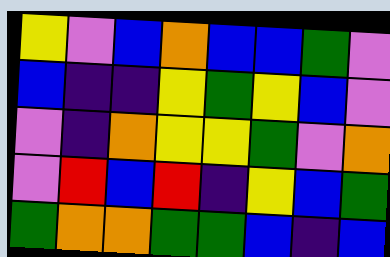[["yellow", "violet", "blue", "orange", "blue", "blue", "green", "violet"], ["blue", "indigo", "indigo", "yellow", "green", "yellow", "blue", "violet"], ["violet", "indigo", "orange", "yellow", "yellow", "green", "violet", "orange"], ["violet", "red", "blue", "red", "indigo", "yellow", "blue", "green"], ["green", "orange", "orange", "green", "green", "blue", "indigo", "blue"]]